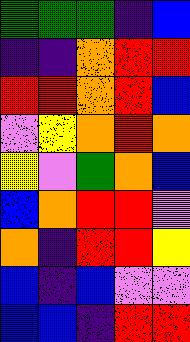[["green", "green", "green", "indigo", "blue"], ["indigo", "indigo", "orange", "red", "red"], ["red", "red", "orange", "red", "blue"], ["violet", "yellow", "orange", "red", "orange"], ["yellow", "violet", "green", "orange", "blue"], ["blue", "orange", "red", "red", "violet"], ["orange", "indigo", "red", "red", "yellow"], ["blue", "indigo", "blue", "violet", "violet"], ["blue", "blue", "indigo", "red", "red"]]